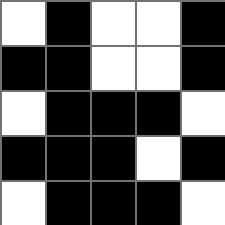[["white", "black", "white", "white", "black"], ["black", "black", "white", "white", "black"], ["white", "black", "black", "black", "white"], ["black", "black", "black", "white", "black"], ["white", "black", "black", "black", "white"]]